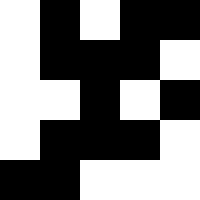[["white", "black", "white", "black", "black"], ["white", "black", "black", "black", "white"], ["white", "white", "black", "white", "black"], ["white", "black", "black", "black", "white"], ["black", "black", "white", "white", "white"]]